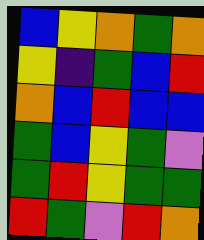[["blue", "yellow", "orange", "green", "orange"], ["yellow", "indigo", "green", "blue", "red"], ["orange", "blue", "red", "blue", "blue"], ["green", "blue", "yellow", "green", "violet"], ["green", "red", "yellow", "green", "green"], ["red", "green", "violet", "red", "orange"]]